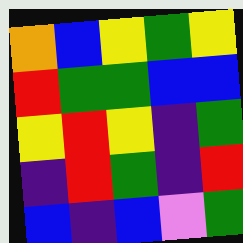[["orange", "blue", "yellow", "green", "yellow"], ["red", "green", "green", "blue", "blue"], ["yellow", "red", "yellow", "indigo", "green"], ["indigo", "red", "green", "indigo", "red"], ["blue", "indigo", "blue", "violet", "green"]]